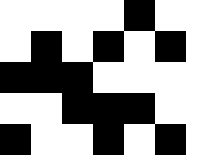[["white", "white", "white", "white", "black", "white", "white"], ["white", "black", "white", "black", "white", "black", "white"], ["black", "black", "black", "white", "white", "white", "white"], ["white", "white", "black", "black", "black", "white", "white"], ["black", "white", "white", "black", "white", "black", "white"]]